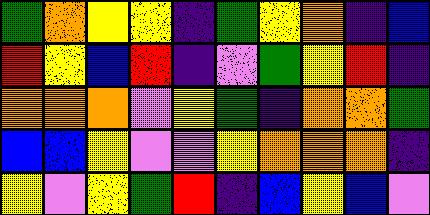[["green", "orange", "yellow", "yellow", "indigo", "green", "yellow", "orange", "indigo", "blue"], ["red", "yellow", "blue", "red", "indigo", "violet", "green", "yellow", "red", "indigo"], ["orange", "orange", "orange", "violet", "yellow", "green", "indigo", "orange", "orange", "green"], ["blue", "blue", "yellow", "violet", "violet", "yellow", "orange", "orange", "orange", "indigo"], ["yellow", "violet", "yellow", "green", "red", "indigo", "blue", "yellow", "blue", "violet"]]